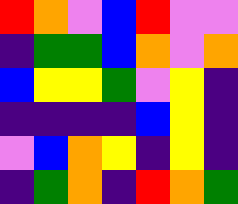[["red", "orange", "violet", "blue", "red", "violet", "violet"], ["indigo", "green", "green", "blue", "orange", "violet", "orange"], ["blue", "yellow", "yellow", "green", "violet", "yellow", "indigo"], ["indigo", "indigo", "indigo", "indigo", "blue", "yellow", "indigo"], ["violet", "blue", "orange", "yellow", "indigo", "yellow", "indigo"], ["indigo", "green", "orange", "indigo", "red", "orange", "green"]]